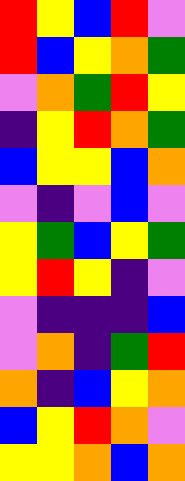[["red", "yellow", "blue", "red", "violet"], ["red", "blue", "yellow", "orange", "green"], ["violet", "orange", "green", "red", "yellow"], ["indigo", "yellow", "red", "orange", "green"], ["blue", "yellow", "yellow", "blue", "orange"], ["violet", "indigo", "violet", "blue", "violet"], ["yellow", "green", "blue", "yellow", "green"], ["yellow", "red", "yellow", "indigo", "violet"], ["violet", "indigo", "indigo", "indigo", "blue"], ["violet", "orange", "indigo", "green", "red"], ["orange", "indigo", "blue", "yellow", "orange"], ["blue", "yellow", "red", "orange", "violet"], ["yellow", "yellow", "orange", "blue", "orange"]]